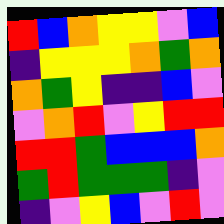[["red", "blue", "orange", "yellow", "yellow", "violet", "blue"], ["indigo", "yellow", "yellow", "yellow", "orange", "green", "orange"], ["orange", "green", "yellow", "indigo", "indigo", "blue", "violet"], ["violet", "orange", "red", "violet", "yellow", "red", "red"], ["red", "red", "green", "blue", "blue", "blue", "orange"], ["green", "red", "green", "green", "green", "indigo", "violet"], ["indigo", "violet", "yellow", "blue", "violet", "red", "violet"]]